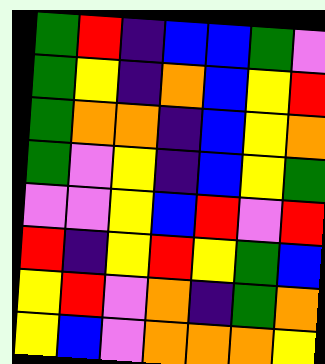[["green", "red", "indigo", "blue", "blue", "green", "violet"], ["green", "yellow", "indigo", "orange", "blue", "yellow", "red"], ["green", "orange", "orange", "indigo", "blue", "yellow", "orange"], ["green", "violet", "yellow", "indigo", "blue", "yellow", "green"], ["violet", "violet", "yellow", "blue", "red", "violet", "red"], ["red", "indigo", "yellow", "red", "yellow", "green", "blue"], ["yellow", "red", "violet", "orange", "indigo", "green", "orange"], ["yellow", "blue", "violet", "orange", "orange", "orange", "yellow"]]